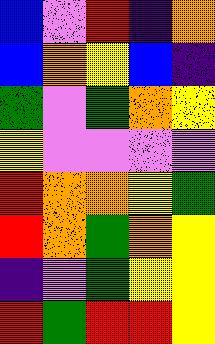[["blue", "violet", "red", "indigo", "orange"], ["blue", "orange", "yellow", "blue", "indigo"], ["green", "violet", "green", "orange", "yellow"], ["yellow", "violet", "violet", "violet", "violet"], ["red", "orange", "orange", "yellow", "green"], ["red", "orange", "green", "orange", "yellow"], ["indigo", "violet", "green", "yellow", "yellow"], ["red", "green", "red", "red", "yellow"]]